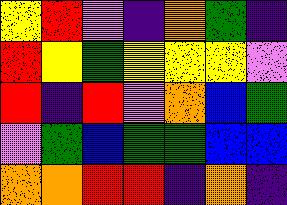[["yellow", "red", "violet", "indigo", "orange", "green", "indigo"], ["red", "yellow", "green", "yellow", "yellow", "yellow", "violet"], ["red", "indigo", "red", "violet", "orange", "blue", "green"], ["violet", "green", "blue", "green", "green", "blue", "blue"], ["orange", "orange", "red", "red", "indigo", "orange", "indigo"]]